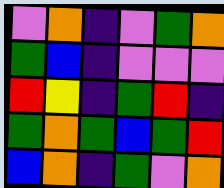[["violet", "orange", "indigo", "violet", "green", "orange"], ["green", "blue", "indigo", "violet", "violet", "violet"], ["red", "yellow", "indigo", "green", "red", "indigo"], ["green", "orange", "green", "blue", "green", "red"], ["blue", "orange", "indigo", "green", "violet", "orange"]]